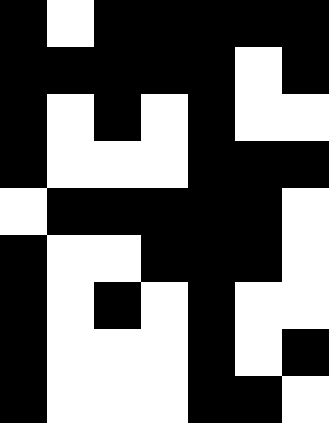[["black", "white", "black", "black", "black", "black", "black"], ["black", "black", "black", "black", "black", "white", "black"], ["black", "white", "black", "white", "black", "white", "white"], ["black", "white", "white", "white", "black", "black", "black"], ["white", "black", "black", "black", "black", "black", "white"], ["black", "white", "white", "black", "black", "black", "white"], ["black", "white", "black", "white", "black", "white", "white"], ["black", "white", "white", "white", "black", "white", "black"], ["black", "white", "white", "white", "black", "black", "white"]]